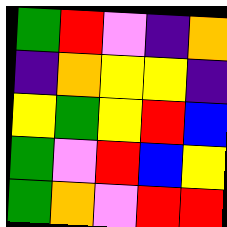[["green", "red", "violet", "indigo", "orange"], ["indigo", "orange", "yellow", "yellow", "indigo"], ["yellow", "green", "yellow", "red", "blue"], ["green", "violet", "red", "blue", "yellow"], ["green", "orange", "violet", "red", "red"]]